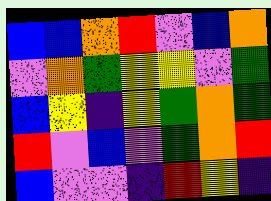[["blue", "blue", "orange", "red", "violet", "blue", "orange"], ["violet", "orange", "green", "yellow", "yellow", "violet", "green"], ["blue", "yellow", "indigo", "yellow", "green", "orange", "green"], ["red", "violet", "blue", "violet", "green", "orange", "red"], ["blue", "violet", "violet", "indigo", "red", "yellow", "indigo"]]